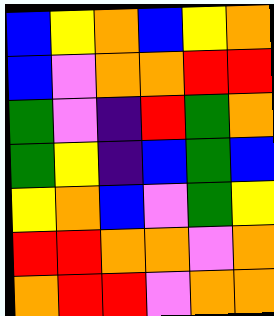[["blue", "yellow", "orange", "blue", "yellow", "orange"], ["blue", "violet", "orange", "orange", "red", "red"], ["green", "violet", "indigo", "red", "green", "orange"], ["green", "yellow", "indigo", "blue", "green", "blue"], ["yellow", "orange", "blue", "violet", "green", "yellow"], ["red", "red", "orange", "orange", "violet", "orange"], ["orange", "red", "red", "violet", "orange", "orange"]]